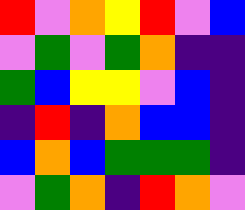[["red", "violet", "orange", "yellow", "red", "violet", "blue"], ["violet", "green", "violet", "green", "orange", "indigo", "indigo"], ["green", "blue", "yellow", "yellow", "violet", "blue", "indigo"], ["indigo", "red", "indigo", "orange", "blue", "blue", "indigo"], ["blue", "orange", "blue", "green", "green", "green", "indigo"], ["violet", "green", "orange", "indigo", "red", "orange", "violet"]]